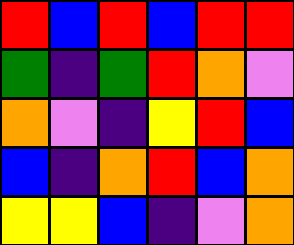[["red", "blue", "red", "blue", "red", "red"], ["green", "indigo", "green", "red", "orange", "violet"], ["orange", "violet", "indigo", "yellow", "red", "blue"], ["blue", "indigo", "orange", "red", "blue", "orange"], ["yellow", "yellow", "blue", "indigo", "violet", "orange"]]